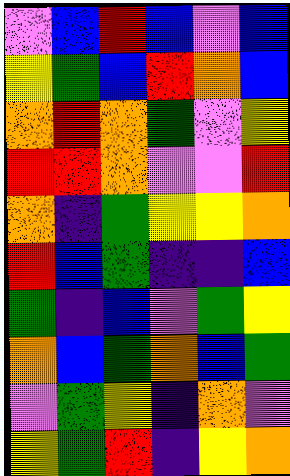[["violet", "blue", "red", "blue", "violet", "blue"], ["yellow", "green", "blue", "red", "orange", "blue"], ["orange", "red", "orange", "green", "violet", "yellow"], ["red", "red", "orange", "violet", "violet", "red"], ["orange", "indigo", "green", "yellow", "yellow", "orange"], ["red", "blue", "green", "indigo", "indigo", "blue"], ["green", "indigo", "blue", "violet", "green", "yellow"], ["orange", "blue", "green", "orange", "blue", "green"], ["violet", "green", "yellow", "indigo", "orange", "violet"], ["yellow", "green", "red", "indigo", "yellow", "orange"]]